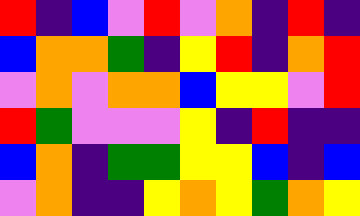[["red", "indigo", "blue", "violet", "red", "violet", "orange", "indigo", "red", "indigo"], ["blue", "orange", "orange", "green", "indigo", "yellow", "red", "indigo", "orange", "red"], ["violet", "orange", "violet", "orange", "orange", "blue", "yellow", "yellow", "violet", "red"], ["red", "green", "violet", "violet", "violet", "yellow", "indigo", "red", "indigo", "indigo"], ["blue", "orange", "indigo", "green", "green", "yellow", "yellow", "blue", "indigo", "blue"], ["violet", "orange", "indigo", "indigo", "yellow", "orange", "yellow", "green", "orange", "yellow"]]